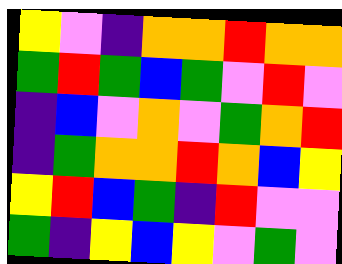[["yellow", "violet", "indigo", "orange", "orange", "red", "orange", "orange"], ["green", "red", "green", "blue", "green", "violet", "red", "violet"], ["indigo", "blue", "violet", "orange", "violet", "green", "orange", "red"], ["indigo", "green", "orange", "orange", "red", "orange", "blue", "yellow"], ["yellow", "red", "blue", "green", "indigo", "red", "violet", "violet"], ["green", "indigo", "yellow", "blue", "yellow", "violet", "green", "violet"]]